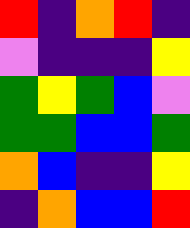[["red", "indigo", "orange", "red", "indigo"], ["violet", "indigo", "indigo", "indigo", "yellow"], ["green", "yellow", "green", "blue", "violet"], ["green", "green", "blue", "blue", "green"], ["orange", "blue", "indigo", "indigo", "yellow"], ["indigo", "orange", "blue", "blue", "red"]]